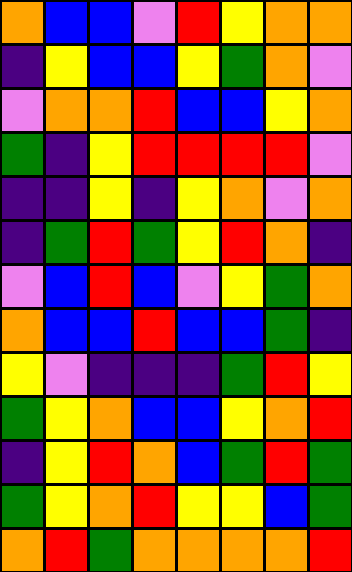[["orange", "blue", "blue", "violet", "red", "yellow", "orange", "orange"], ["indigo", "yellow", "blue", "blue", "yellow", "green", "orange", "violet"], ["violet", "orange", "orange", "red", "blue", "blue", "yellow", "orange"], ["green", "indigo", "yellow", "red", "red", "red", "red", "violet"], ["indigo", "indigo", "yellow", "indigo", "yellow", "orange", "violet", "orange"], ["indigo", "green", "red", "green", "yellow", "red", "orange", "indigo"], ["violet", "blue", "red", "blue", "violet", "yellow", "green", "orange"], ["orange", "blue", "blue", "red", "blue", "blue", "green", "indigo"], ["yellow", "violet", "indigo", "indigo", "indigo", "green", "red", "yellow"], ["green", "yellow", "orange", "blue", "blue", "yellow", "orange", "red"], ["indigo", "yellow", "red", "orange", "blue", "green", "red", "green"], ["green", "yellow", "orange", "red", "yellow", "yellow", "blue", "green"], ["orange", "red", "green", "orange", "orange", "orange", "orange", "red"]]